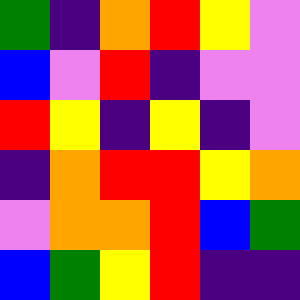[["green", "indigo", "orange", "red", "yellow", "violet"], ["blue", "violet", "red", "indigo", "violet", "violet"], ["red", "yellow", "indigo", "yellow", "indigo", "violet"], ["indigo", "orange", "red", "red", "yellow", "orange"], ["violet", "orange", "orange", "red", "blue", "green"], ["blue", "green", "yellow", "red", "indigo", "indigo"]]